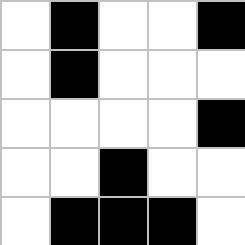[["white", "black", "white", "white", "black"], ["white", "black", "white", "white", "white"], ["white", "white", "white", "white", "black"], ["white", "white", "black", "white", "white"], ["white", "black", "black", "black", "white"]]